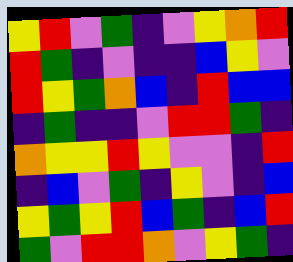[["yellow", "red", "violet", "green", "indigo", "violet", "yellow", "orange", "red"], ["red", "green", "indigo", "violet", "indigo", "indigo", "blue", "yellow", "violet"], ["red", "yellow", "green", "orange", "blue", "indigo", "red", "blue", "blue"], ["indigo", "green", "indigo", "indigo", "violet", "red", "red", "green", "indigo"], ["orange", "yellow", "yellow", "red", "yellow", "violet", "violet", "indigo", "red"], ["indigo", "blue", "violet", "green", "indigo", "yellow", "violet", "indigo", "blue"], ["yellow", "green", "yellow", "red", "blue", "green", "indigo", "blue", "red"], ["green", "violet", "red", "red", "orange", "violet", "yellow", "green", "indigo"]]